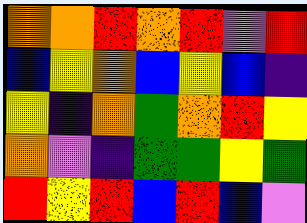[["orange", "orange", "red", "orange", "red", "violet", "red"], ["blue", "yellow", "orange", "blue", "yellow", "blue", "indigo"], ["yellow", "indigo", "orange", "green", "orange", "red", "yellow"], ["orange", "violet", "indigo", "green", "green", "yellow", "green"], ["red", "yellow", "red", "blue", "red", "blue", "violet"]]